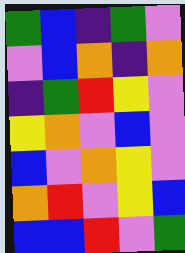[["green", "blue", "indigo", "green", "violet"], ["violet", "blue", "orange", "indigo", "orange"], ["indigo", "green", "red", "yellow", "violet"], ["yellow", "orange", "violet", "blue", "violet"], ["blue", "violet", "orange", "yellow", "violet"], ["orange", "red", "violet", "yellow", "blue"], ["blue", "blue", "red", "violet", "green"]]